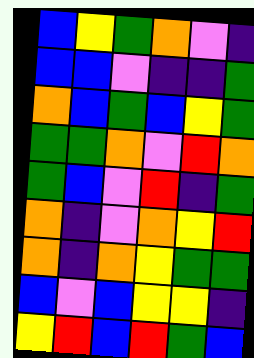[["blue", "yellow", "green", "orange", "violet", "indigo"], ["blue", "blue", "violet", "indigo", "indigo", "green"], ["orange", "blue", "green", "blue", "yellow", "green"], ["green", "green", "orange", "violet", "red", "orange"], ["green", "blue", "violet", "red", "indigo", "green"], ["orange", "indigo", "violet", "orange", "yellow", "red"], ["orange", "indigo", "orange", "yellow", "green", "green"], ["blue", "violet", "blue", "yellow", "yellow", "indigo"], ["yellow", "red", "blue", "red", "green", "blue"]]